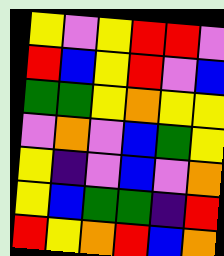[["yellow", "violet", "yellow", "red", "red", "violet"], ["red", "blue", "yellow", "red", "violet", "blue"], ["green", "green", "yellow", "orange", "yellow", "yellow"], ["violet", "orange", "violet", "blue", "green", "yellow"], ["yellow", "indigo", "violet", "blue", "violet", "orange"], ["yellow", "blue", "green", "green", "indigo", "red"], ["red", "yellow", "orange", "red", "blue", "orange"]]